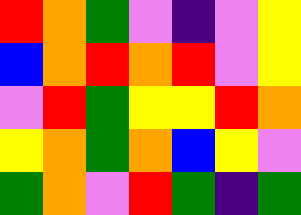[["red", "orange", "green", "violet", "indigo", "violet", "yellow"], ["blue", "orange", "red", "orange", "red", "violet", "yellow"], ["violet", "red", "green", "yellow", "yellow", "red", "orange"], ["yellow", "orange", "green", "orange", "blue", "yellow", "violet"], ["green", "orange", "violet", "red", "green", "indigo", "green"]]